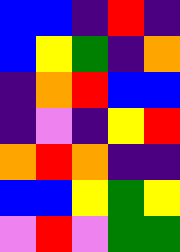[["blue", "blue", "indigo", "red", "indigo"], ["blue", "yellow", "green", "indigo", "orange"], ["indigo", "orange", "red", "blue", "blue"], ["indigo", "violet", "indigo", "yellow", "red"], ["orange", "red", "orange", "indigo", "indigo"], ["blue", "blue", "yellow", "green", "yellow"], ["violet", "red", "violet", "green", "green"]]